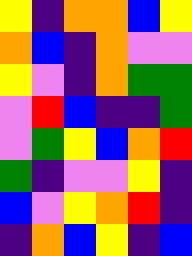[["yellow", "indigo", "orange", "orange", "blue", "yellow"], ["orange", "blue", "indigo", "orange", "violet", "violet"], ["yellow", "violet", "indigo", "orange", "green", "green"], ["violet", "red", "blue", "indigo", "indigo", "green"], ["violet", "green", "yellow", "blue", "orange", "red"], ["green", "indigo", "violet", "violet", "yellow", "indigo"], ["blue", "violet", "yellow", "orange", "red", "indigo"], ["indigo", "orange", "blue", "yellow", "indigo", "blue"]]